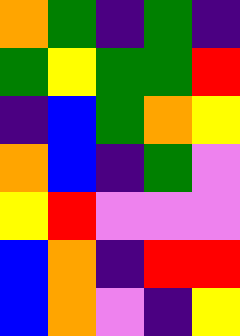[["orange", "green", "indigo", "green", "indigo"], ["green", "yellow", "green", "green", "red"], ["indigo", "blue", "green", "orange", "yellow"], ["orange", "blue", "indigo", "green", "violet"], ["yellow", "red", "violet", "violet", "violet"], ["blue", "orange", "indigo", "red", "red"], ["blue", "orange", "violet", "indigo", "yellow"]]